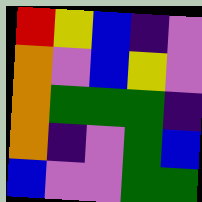[["red", "yellow", "blue", "indigo", "violet"], ["orange", "violet", "blue", "yellow", "violet"], ["orange", "green", "green", "green", "indigo"], ["orange", "indigo", "violet", "green", "blue"], ["blue", "violet", "violet", "green", "green"]]